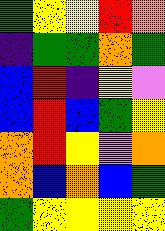[["green", "yellow", "yellow", "red", "orange"], ["indigo", "green", "green", "orange", "green"], ["blue", "red", "indigo", "yellow", "violet"], ["blue", "red", "blue", "green", "yellow"], ["orange", "red", "yellow", "violet", "orange"], ["orange", "blue", "orange", "blue", "green"], ["green", "yellow", "yellow", "yellow", "yellow"]]